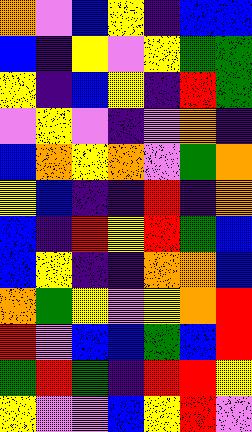[["orange", "violet", "blue", "yellow", "indigo", "blue", "blue"], ["blue", "indigo", "yellow", "violet", "yellow", "green", "green"], ["yellow", "indigo", "blue", "yellow", "indigo", "red", "green"], ["violet", "yellow", "violet", "indigo", "violet", "orange", "indigo"], ["blue", "orange", "yellow", "orange", "violet", "green", "orange"], ["yellow", "blue", "indigo", "indigo", "red", "indigo", "orange"], ["blue", "indigo", "red", "yellow", "red", "green", "blue"], ["blue", "yellow", "indigo", "indigo", "orange", "orange", "blue"], ["orange", "green", "yellow", "violet", "yellow", "orange", "red"], ["red", "violet", "blue", "blue", "green", "blue", "red"], ["green", "red", "green", "indigo", "red", "red", "yellow"], ["yellow", "violet", "violet", "blue", "yellow", "red", "violet"]]